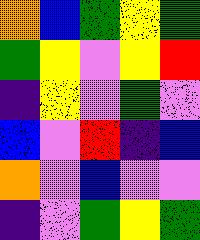[["orange", "blue", "green", "yellow", "green"], ["green", "yellow", "violet", "yellow", "red"], ["indigo", "yellow", "violet", "green", "violet"], ["blue", "violet", "red", "indigo", "blue"], ["orange", "violet", "blue", "violet", "violet"], ["indigo", "violet", "green", "yellow", "green"]]